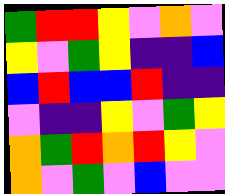[["green", "red", "red", "yellow", "violet", "orange", "violet"], ["yellow", "violet", "green", "yellow", "indigo", "indigo", "blue"], ["blue", "red", "blue", "blue", "red", "indigo", "indigo"], ["violet", "indigo", "indigo", "yellow", "violet", "green", "yellow"], ["orange", "green", "red", "orange", "red", "yellow", "violet"], ["orange", "violet", "green", "violet", "blue", "violet", "violet"]]